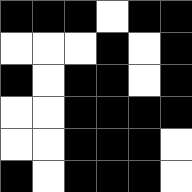[["black", "black", "black", "white", "black", "black"], ["white", "white", "white", "black", "white", "black"], ["black", "white", "black", "black", "white", "black"], ["white", "white", "black", "black", "black", "black"], ["white", "white", "black", "black", "black", "white"], ["black", "white", "black", "black", "black", "white"]]